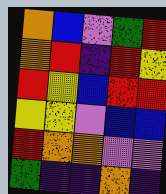[["orange", "blue", "violet", "green", "red"], ["orange", "red", "indigo", "red", "yellow"], ["red", "yellow", "blue", "red", "red"], ["yellow", "yellow", "violet", "blue", "blue"], ["red", "orange", "orange", "violet", "violet"], ["green", "indigo", "indigo", "orange", "indigo"]]